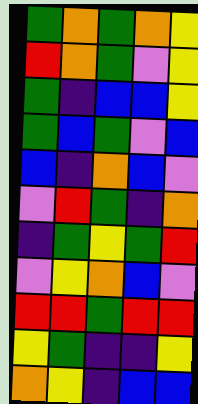[["green", "orange", "green", "orange", "yellow"], ["red", "orange", "green", "violet", "yellow"], ["green", "indigo", "blue", "blue", "yellow"], ["green", "blue", "green", "violet", "blue"], ["blue", "indigo", "orange", "blue", "violet"], ["violet", "red", "green", "indigo", "orange"], ["indigo", "green", "yellow", "green", "red"], ["violet", "yellow", "orange", "blue", "violet"], ["red", "red", "green", "red", "red"], ["yellow", "green", "indigo", "indigo", "yellow"], ["orange", "yellow", "indigo", "blue", "blue"]]